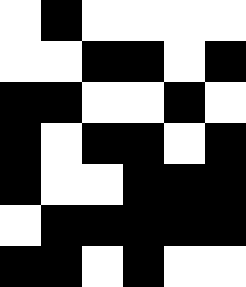[["white", "black", "white", "white", "white", "white"], ["white", "white", "black", "black", "white", "black"], ["black", "black", "white", "white", "black", "white"], ["black", "white", "black", "black", "white", "black"], ["black", "white", "white", "black", "black", "black"], ["white", "black", "black", "black", "black", "black"], ["black", "black", "white", "black", "white", "white"]]